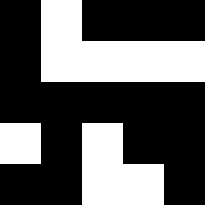[["black", "white", "black", "black", "black"], ["black", "white", "white", "white", "white"], ["black", "black", "black", "black", "black"], ["white", "black", "white", "black", "black"], ["black", "black", "white", "white", "black"]]